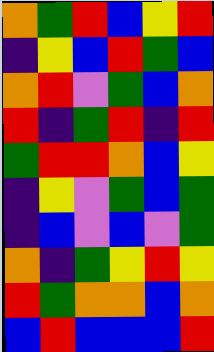[["orange", "green", "red", "blue", "yellow", "red"], ["indigo", "yellow", "blue", "red", "green", "blue"], ["orange", "red", "violet", "green", "blue", "orange"], ["red", "indigo", "green", "red", "indigo", "red"], ["green", "red", "red", "orange", "blue", "yellow"], ["indigo", "yellow", "violet", "green", "blue", "green"], ["indigo", "blue", "violet", "blue", "violet", "green"], ["orange", "indigo", "green", "yellow", "red", "yellow"], ["red", "green", "orange", "orange", "blue", "orange"], ["blue", "red", "blue", "blue", "blue", "red"]]